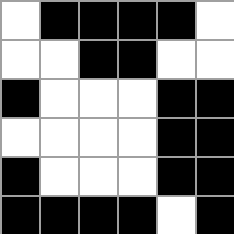[["white", "black", "black", "black", "black", "white"], ["white", "white", "black", "black", "white", "white"], ["black", "white", "white", "white", "black", "black"], ["white", "white", "white", "white", "black", "black"], ["black", "white", "white", "white", "black", "black"], ["black", "black", "black", "black", "white", "black"]]